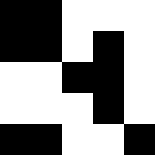[["black", "black", "white", "white", "white"], ["black", "black", "white", "black", "white"], ["white", "white", "black", "black", "white"], ["white", "white", "white", "black", "white"], ["black", "black", "white", "white", "black"]]